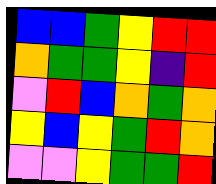[["blue", "blue", "green", "yellow", "red", "red"], ["orange", "green", "green", "yellow", "indigo", "red"], ["violet", "red", "blue", "orange", "green", "orange"], ["yellow", "blue", "yellow", "green", "red", "orange"], ["violet", "violet", "yellow", "green", "green", "red"]]